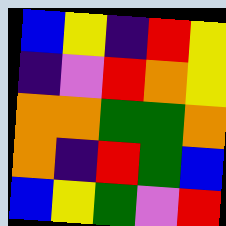[["blue", "yellow", "indigo", "red", "yellow"], ["indigo", "violet", "red", "orange", "yellow"], ["orange", "orange", "green", "green", "orange"], ["orange", "indigo", "red", "green", "blue"], ["blue", "yellow", "green", "violet", "red"]]